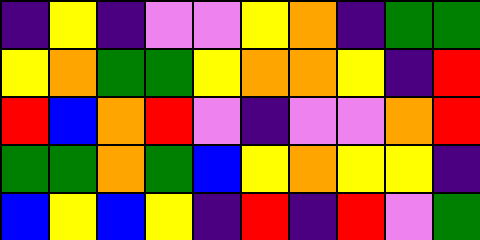[["indigo", "yellow", "indigo", "violet", "violet", "yellow", "orange", "indigo", "green", "green"], ["yellow", "orange", "green", "green", "yellow", "orange", "orange", "yellow", "indigo", "red"], ["red", "blue", "orange", "red", "violet", "indigo", "violet", "violet", "orange", "red"], ["green", "green", "orange", "green", "blue", "yellow", "orange", "yellow", "yellow", "indigo"], ["blue", "yellow", "blue", "yellow", "indigo", "red", "indigo", "red", "violet", "green"]]